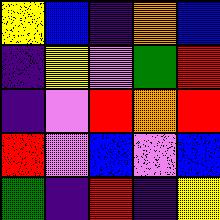[["yellow", "blue", "indigo", "orange", "blue"], ["indigo", "yellow", "violet", "green", "red"], ["indigo", "violet", "red", "orange", "red"], ["red", "violet", "blue", "violet", "blue"], ["green", "indigo", "red", "indigo", "yellow"]]